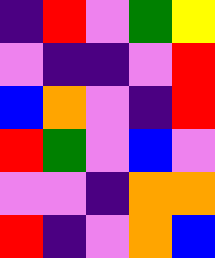[["indigo", "red", "violet", "green", "yellow"], ["violet", "indigo", "indigo", "violet", "red"], ["blue", "orange", "violet", "indigo", "red"], ["red", "green", "violet", "blue", "violet"], ["violet", "violet", "indigo", "orange", "orange"], ["red", "indigo", "violet", "orange", "blue"]]